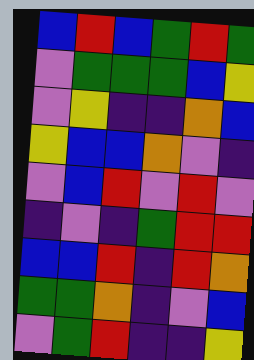[["blue", "red", "blue", "green", "red", "green"], ["violet", "green", "green", "green", "blue", "yellow"], ["violet", "yellow", "indigo", "indigo", "orange", "blue"], ["yellow", "blue", "blue", "orange", "violet", "indigo"], ["violet", "blue", "red", "violet", "red", "violet"], ["indigo", "violet", "indigo", "green", "red", "red"], ["blue", "blue", "red", "indigo", "red", "orange"], ["green", "green", "orange", "indigo", "violet", "blue"], ["violet", "green", "red", "indigo", "indigo", "yellow"]]